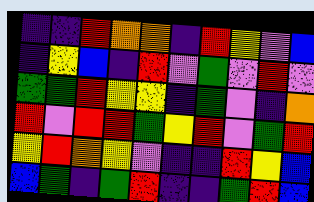[["indigo", "indigo", "red", "orange", "orange", "indigo", "red", "yellow", "violet", "blue"], ["indigo", "yellow", "blue", "indigo", "red", "violet", "green", "violet", "red", "violet"], ["green", "green", "red", "yellow", "yellow", "indigo", "green", "violet", "indigo", "orange"], ["red", "violet", "red", "red", "green", "yellow", "red", "violet", "green", "red"], ["yellow", "red", "orange", "yellow", "violet", "indigo", "indigo", "red", "yellow", "blue"], ["blue", "green", "indigo", "green", "red", "indigo", "indigo", "green", "red", "blue"]]